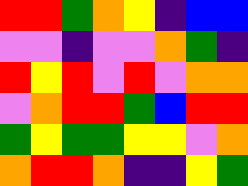[["red", "red", "green", "orange", "yellow", "indigo", "blue", "blue"], ["violet", "violet", "indigo", "violet", "violet", "orange", "green", "indigo"], ["red", "yellow", "red", "violet", "red", "violet", "orange", "orange"], ["violet", "orange", "red", "red", "green", "blue", "red", "red"], ["green", "yellow", "green", "green", "yellow", "yellow", "violet", "orange"], ["orange", "red", "red", "orange", "indigo", "indigo", "yellow", "green"]]